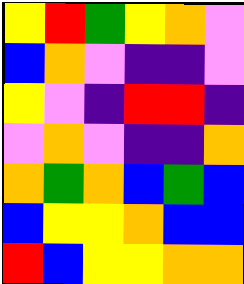[["yellow", "red", "green", "yellow", "orange", "violet"], ["blue", "orange", "violet", "indigo", "indigo", "violet"], ["yellow", "violet", "indigo", "red", "red", "indigo"], ["violet", "orange", "violet", "indigo", "indigo", "orange"], ["orange", "green", "orange", "blue", "green", "blue"], ["blue", "yellow", "yellow", "orange", "blue", "blue"], ["red", "blue", "yellow", "yellow", "orange", "orange"]]